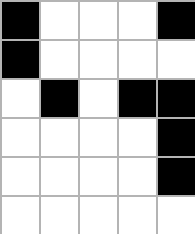[["black", "white", "white", "white", "black"], ["black", "white", "white", "white", "white"], ["white", "black", "white", "black", "black"], ["white", "white", "white", "white", "black"], ["white", "white", "white", "white", "black"], ["white", "white", "white", "white", "white"]]